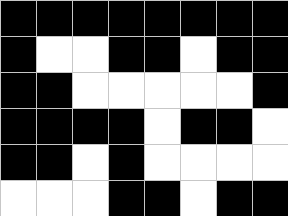[["black", "black", "black", "black", "black", "black", "black", "black"], ["black", "white", "white", "black", "black", "white", "black", "black"], ["black", "black", "white", "white", "white", "white", "white", "black"], ["black", "black", "black", "black", "white", "black", "black", "white"], ["black", "black", "white", "black", "white", "white", "white", "white"], ["white", "white", "white", "black", "black", "white", "black", "black"]]